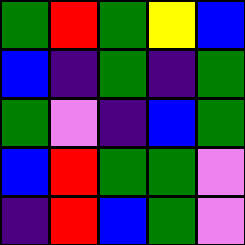[["green", "red", "green", "yellow", "blue"], ["blue", "indigo", "green", "indigo", "green"], ["green", "violet", "indigo", "blue", "green"], ["blue", "red", "green", "green", "violet"], ["indigo", "red", "blue", "green", "violet"]]